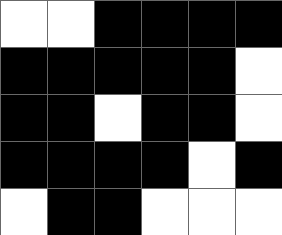[["white", "white", "black", "black", "black", "black"], ["black", "black", "black", "black", "black", "white"], ["black", "black", "white", "black", "black", "white"], ["black", "black", "black", "black", "white", "black"], ["white", "black", "black", "white", "white", "white"]]